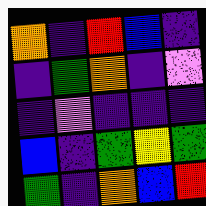[["orange", "indigo", "red", "blue", "indigo"], ["indigo", "green", "orange", "indigo", "violet"], ["indigo", "violet", "indigo", "indigo", "indigo"], ["blue", "indigo", "green", "yellow", "green"], ["green", "indigo", "orange", "blue", "red"]]